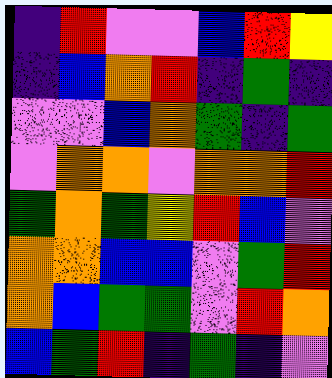[["indigo", "red", "violet", "violet", "blue", "red", "yellow"], ["indigo", "blue", "orange", "red", "indigo", "green", "indigo"], ["violet", "violet", "blue", "orange", "green", "indigo", "green"], ["violet", "orange", "orange", "violet", "orange", "orange", "red"], ["green", "orange", "green", "yellow", "red", "blue", "violet"], ["orange", "orange", "blue", "blue", "violet", "green", "red"], ["orange", "blue", "green", "green", "violet", "red", "orange"], ["blue", "green", "red", "indigo", "green", "indigo", "violet"]]